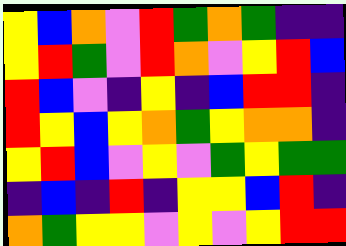[["yellow", "blue", "orange", "violet", "red", "green", "orange", "green", "indigo", "indigo"], ["yellow", "red", "green", "violet", "red", "orange", "violet", "yellow", "red", "blue"], ["red", "blue", "violet", "indigo", "yellow", "indigo", "blue", "red", "red", "indigo"], ["red", "yellow", "blue", "yellow", "orange", "green", "yellow", "orange", "orange", "indigo"], ["yellow", "red", "blue", "violet", "yellow", "violet", "green", "yellow", "green", "green"], ["indigo", "blue", "indigo", "red", "indigo", "yellow", "yellow", "blue", "red", "indigo"], ["orange", "green", "yellow", "yellow", "violet", "yellow", "violet", "yellow", "red", "red"]]